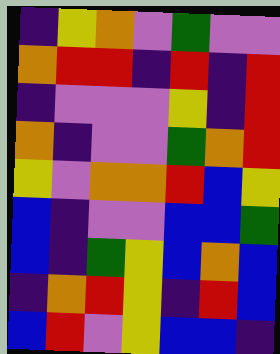[["indigo", "yellow", "orange", "violet", "green", "violet", "violet"], ["orange", "red", "red", "indigo", "red", "indigo", "red"], ["indigo", "violet", "violet", "violet", "yellow", "indigo", "red"], ["orange", "indigo", "violet", "violet", "green", "orange", "red"], ["yellow", "violet", "orange", "orange", "red", "blue", "yellow"], ["blue", "indigo", "violet", "violet", "blue", "blue", "green"], ["blue", "indigo", "green", "yellow", "blue", "orange", "blue"], ["indigo", "orange", "red", "yellow", "indigo", "red", "blue"], ["blue", "red", "violet", "yellow", "blue", "blue", "indigo"]]